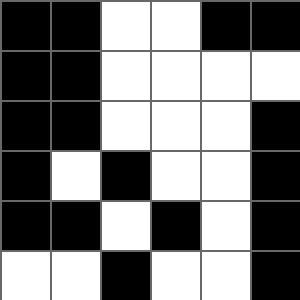[["black", "black", "white", "white", "black", "black"], ["black", "black", "white", "white", "white", "white"], ["black", "black", "white", "white", "white", "black"], ["black", "white", "black", "white", "white", "black"], ["black", "black", "white", "black", "white", "black"], ["white", "white", "black", "white", "white", "black"]]